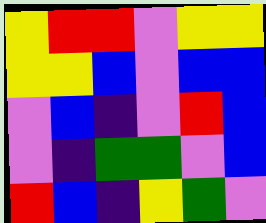[["yellow", "red", "red", "violet", "yellow", "yellow"], ["yellow", "yellow", "blue", "violet", "blue", "blue"], ["violet", "blue", "indigo", "violet", "red", "blue"], ["violet", "indigo", "green", "green", "violet", "blue"], ["red", "blue", "indigo", "yellow", "green", "violet"]]